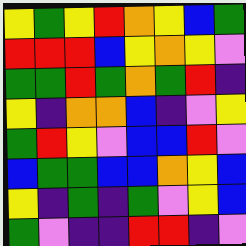[["yellow", "green", "yellow", "red", "orange", "yellow", "blue", "green"], ["red", "red", "red", "blue", "yellow", "orange", "yellow", "violet"], ["green", "green", "red", "green", "orange", "green", "red", "indigo"], ["yellow", "indigo", "orange", "orange", "blue", "indigo", "violet", "yellow"], ["green", "red", "yellow", "violet", "blue", "blue", "red", "violet"], ["blue", "green", "green", "blue", "blue", "orange", "yellow", "blue"], ["yellow", "indigo", "green", "indigo", "green", "violet", "yellow", "blue"], ["green", "violet", "indigo", "indigo", "red", "red", "indigo", "violet"]]